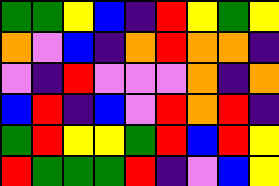[["green", "green", "yellow", "blue", "indigo", "red", "yellow", "green", "yellow"], ["orange", "violet", "blue", "indigo", "orange", "red", "orange", "orange", "indigo"], ["violet", "indigo", "red", "violet", "violet", "violet", "orange", "indigo", "orange"], ["blue", "red", "indigo", "blue", "violet", "red", "orange", "red", "indigo"], ["green", "red", "yellow", "yellow", "green", "red", "blue", "red", "yellow"], ["red", "green", "green", "green", "red", "indigo", "violet", "blue", "yellow"]]